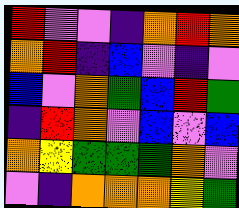[["red", "violet", "violet", "indigo", "orange", "red", "orange"], ["orange", "red", "indigo", "blue", "violet", "indigo", "violet"], ["blue", "violet", "orange", "green", "blue", "red", "green"], ["indigo", "red", "orange", "violet", "blue", "violet", "blue"], ["orange", "yellow", "green", "green", "green", "orange", "violet"], ["violet", "indigo", "orange", "orange", "orange", "yellow", "green"]]